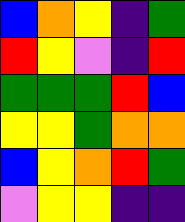[["blue", "orange", "yellow", "indigo", "green"], ["red", "yellow", "violet", "indigo", "red"], ["green", "green", "green", "red", "blue"], ["yellow", "yellow", "green", "orange", "orange"], ["blue", "yellow", "orange", "red", "green"], ["violet", "yellow", "yellow", "indigo", "indigo"]]